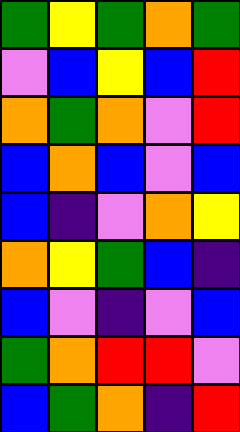[["green", "yellow", "green", "orange", "green"], ["violet", "blue", "yellow", "blue", "red"], ["orange", "green", "orange", "violet", "red"], ["blue", "orange", "blue", "violet", "blue"], ["blue", "indigo", "violet", "orange", "yellow"], ["orange", "yellow", "green", "blue", "indigo"], ["blue", "violet", "indigo", "violet", "blue"], ["green", "orange", "red", "red", "violet"], ["blue", "green", "orange", "indigo", "red"]]